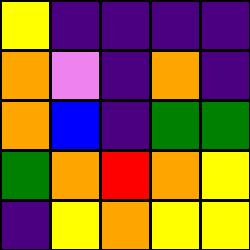[["yellow", "indigo", "indigo", "indigo", "indigo"], ["orange", "violet", "indigo", "orange", "indigo"], ["orange", "blue", "indigo", "green", "green"], ["green", "orange", "red", "orange", "yellow"], ["indigo", "yellow", "orange", "yellow", "yellow"]]